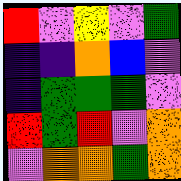[["red", "violet", "yellow", "violet", "green"], ["indigo", "indigo", "orange", "blue", "violet"], ["indigo", "green", "green", "green", "violet"], ["red", "green", "red", "violet", "orange"], ["violet", "orange", "orange", "green", "orange"]]